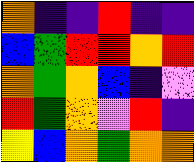[["orange", "indigo", "indigo", "red", "indigo", "indigo"], ["blue", "green", "red", "red", "orange", "red"], ["orange", "green", "orange", "blue", "indigo", "violet"], ["red", "green", "orange", "violet", "red", "indigo"], ["yellow", "blue", "orange", "green", "orange", "orange"]]